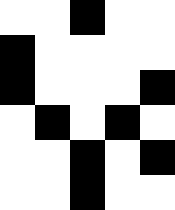[["white", "white", "black", "white", "white"], ["black", "white", "white", "white", "white"], ["black", "white", "white", "white", "black"], ["white", "black", "white", "black", "white"], ["white", "white", "black", "white", "black"], ["white", "white", "black", "white", "white"]]